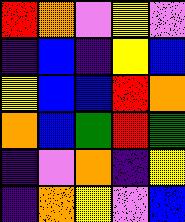[["red", "orange", "violet", "yellow", "violet"], ["indigo", "blue", "indigo", "yellow", "blue"], ["yellow", "blue", "blue", "red", "orange"], ["orange", "blue", "green", "red", "green"], ["indigo", "violet", "orange", "indigo", "yellow"], ["indigo", "orange", "yellow", "violet", "blue"]]